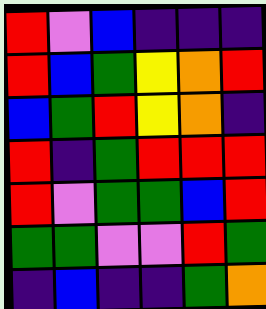[["red", "violet", "blue", "indigo", "indigo", "indigo"], ["red", "blue", "green", "yellow", "orange", "red"], ["blue", "green", "red", "yellow", "orange", "indigo"], ["red", "indigo", "green", "red", "red", "red"], ["red", "violet", "green", "green", "blue", "red"], ["green", "green", "violet", "violet", "red", "green"], ["indigo", "blue", "indigo", "indigo", "green", "orange"]]